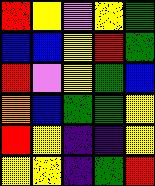[["red", "yellow", "violet", "yellow", "green"], ["blue", "blue", "yellow", "red", "green"], ["red", "violet", "yellow", "green", "blue"], ["orange", "blue", "green", "green", "yellow"], ["red", "yellow", "indigo", "indigo", "yellow"], ["yellow", "yellow", "indigo", "green", "red"]]